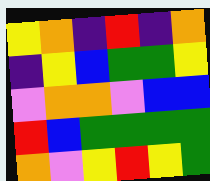[["yellow", "orange", "indigo", "red", "indigo", "orange"], ["indigo", "yellow", "blue", "green", "green", "yellow"], ["violet", "orange", "orange", "violet", "blue", "blue"], ["red", "blue", "green", "green", "green", "green"], ["orange", "violet", "yellow", "red", "yellow", "green"]]